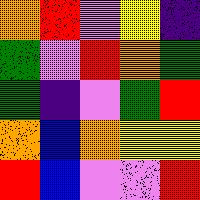[["orange", "red", "violet", "yellow", "indigo"], ["green", "violet", "red", "orange", "green"], ["green", "indigo", "violet", "green", "red"], ["orange", "blue", "orange", "yellow", "yellow"], ["red", "blue", "violet", "violet", "red"]]